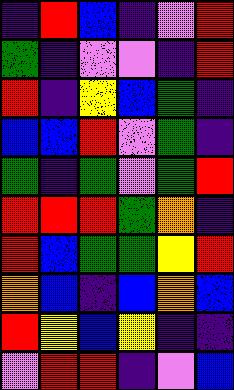[["indigo", "red", "blue", "indigo", "violet", "red"], ["green", "indigo", "violet", "violet", "indigo", "red"], ["red", "indigo", "yellow", "blue", "green", "indigo"], ["blue", "blue", "red", "violet", "green", "indigo"], ["green", "indigo", "green", "violet", "green", "red"], ["red", "red", "red", "green", "orange", "indigo"], ["red", "blue", "green", "green", "yellow", "red"], ["orange", "blue", "indigo", "blue", "orange", "blue"], ["red", "yellow", "blue", "yellow", "indigo", "indigo"], ["violet", "red", "red", "indigo", "violet", "blue"]]